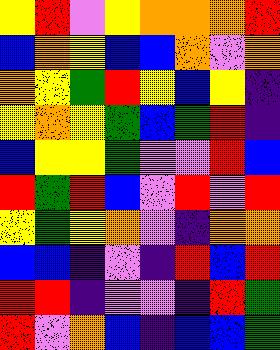[["yellow", "red", "violet", "yellow", "orange", "orange", "orange", "red"], ["blue", "orange", "yellow", "blue", "blue", "orange", "violet", "orange"], ["orange", "yellow", "green", "red", "yellow", "blue", "yellow", "indigo"], ["yellow", "orange", "yellow", "green", "blue", "green", "red", "indigo"], ["blue", "yellow", "yellow", "green", "violet", "violet", "red", "blue"], ["red", "green", "red", "blue", "violet", "red", "violet", "red"], ["yellow", "green", "yellow", "orange", "violet", "indigo", "orange", "orange"], ["blue", "blue", "indigo", "violet", "indigo", "red", "blue", "red"], ["red", "red", "indigo", "violet", "violet", "indigo", "red", "green"], ["red", "violet", "orange", "blue", "indigo", "blue", "blue", "green"]]